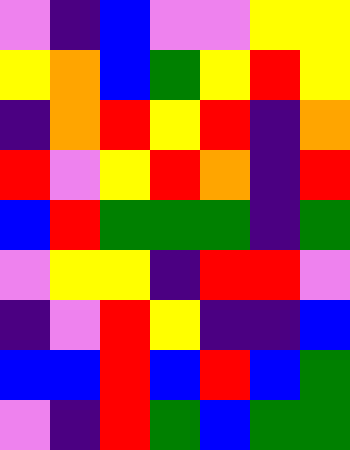[["violet", "indigo", "blue", "violet", "violet", "yellow", "yellow"], ["yellow", "orange", "blue", "green", "yellow", "red", "yellow"], ["indigo", "orange", "red", "yellow", "red", "indigo", "orange"], ["red", "violet", "yellow", "red", "orange", "indigo", "red"], ["blue", "red", "green", "green", "green", "indigo", "green"], ["violet", "yellow", "yellow", "indigo", "red", "red", "violet"], ["indigo", "violet", "red", "yellow", "indigo", "indigo", "blue"], ["blue", "blue", "red", "blue", "red", "blue", "green"], ["violet", "indigo", "red", "green", "blue", "green", "green"]]